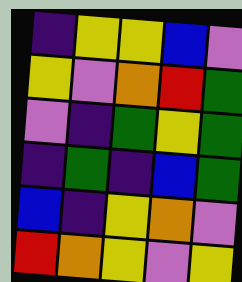[["indigo", "yellow", "yellow", "blue", "violet"], ["yellow", "violet", "orange", "red", "green"], ["violet", "indigo", "green", "yellow", "green"], ["indigo", "green", "indigo", "blue", "green"], ["blue", "indigo", "yellow", "orange", "violet"], ["red", "orange", "yellow", "violet", "yellow"]]